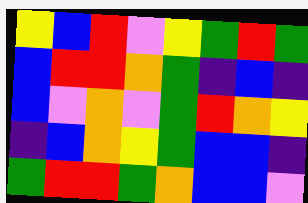[["yellow", "blue", "red", "violet", "yellow", "green", "red", "green"], ["blue", "red", "red", "orange", "green", "indigo", "blue", "indigo"], ["blue", "violet", "orange", "violet", "green", "red", "orange", "yellow"], ["indigo", "blue", "orange", "yellow", "green", "blue", "blue", "indigo"], ["green", "red", "red", "green", "orange", "blue", "blue", "violet"]]